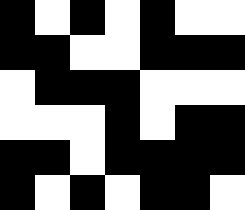[["black", "white", "black", "white", "black", "white", "white"], ["black", "black", "white", "white", "black", "black", "black"], ["white", "black", "black", "black", "white", "white", "white"], ["white", "white", "white", "black", "white", "black", "black"], ["black", "black", "white", "black", "black", "black", "black"], ["black", "white", "black", "white", "black", "black", "white"]]